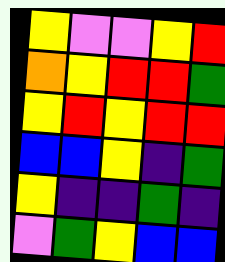[["yellow", "violet", "violet", "yellow", "red"], ["orange", "yellow", "red", "red", "green"], ["yellow", "red", "yellow", "red", "red"], ["blue", "blue", "yellow", "indigo", "green"], ["yellow", "indigo", "indigo", "green", "indigo"], ["violet", "green", "yellow", "blue", "blue"]]